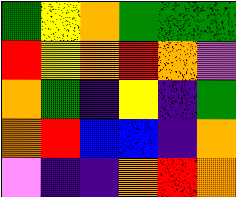[["green", "yellow", "orange", "green", "green", "green"], ["red", "yellow", "orange", "red", "orange", "violet"], ["orange", "green", "indigo", "yellow", "indigo", "green"], ["orange", "red", "blue", "blue", "indigo", "orange"], ["violet", "indigo", "indigo", "orange", "red", "orange"]]